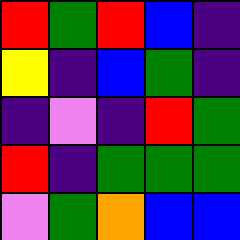[["red", "green", "red", "blue", "indigo"], ["yellow", "indigo", "blue", "green", "indigo"], ["indigo", "violet", "indigo", "red", "green"], ["red", "indigo", "green", "green", "green"], ["violet", "green", "orange", "blue", "blue"]]